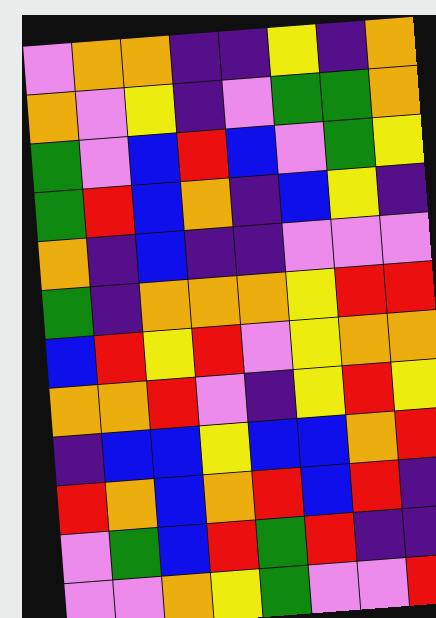[["violet", "orange", "orange", "indigo", "indigo", "yellow", "indigo", "orange"], ["orange", "violet", "yellow", "indigo", "violet", "green", "green", "orange"], ["green", "violet", "blue", "red", "blue", "violet", "green", "yellow"], ["green", "red", "blue", "orange", "indigo", "blue", "yellow", "indigo"], ["orange", "indigo", "blue", "indigo", "indigo", "violet", "violet", "violet"], ["green", "indigo", "orange", "orange", "orange", "yellow", "red", "red"], ["blue", "red", "yellow", "red", "violet", "yellow", "orange", "orange"], ["orange", "orange", "red", "violet", "indigo", "yellow", "red", "yellow"], ["indigo", "blue", "blue", "yellow", "blue", "blue", "orange", "red"], ["red", "orange", "blue", "orange", "red", "blue", "red", "indigo"], ["violet", "green", "blue", "red", "green", "red", "indigo", "indigo"], ["violet", "violet", "orange", "yellow", "green", "violet", "violet", "red"]]